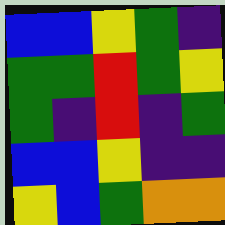[["blue", "blue", "yellow", "green", "indigo"], ["green", "green", "red", "green", "yellow"], ["green", "indigo", "red", "indigo", "green"], ["blue", "blue", "yellow", "indigo", "indigo"], ["yellow", "blue", "green", "orange", "orange"]]